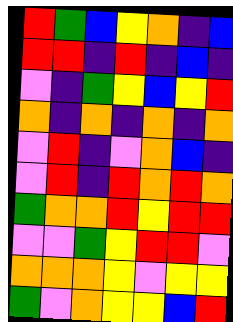[["red", "green", "blue", "yellow", "orange", "indigo", "blue"], ["red", "red", "indigo", "red", "indigo", "blue", "indigo"], ["violet", "indigo", "green", "yellow", "blue", "yellow", "red"], ["orange", "indigo", "orange", "indigo", "orange", "indigo", "orange"], ["violet", "red", "indigo", "violet", "orange", "blue", "indigo"], ["violet", "red", "indigo", "red", "orange", "red", "orange"], ["green", "orange", "orange", "red", "yellow", "red", "red"], ["violet", "violet", "green", "yellow", "red", "red", "violet"], ["orange", "orange", "orange", "yellow", "violet", "yellow", "yellow"], ["green", "violet", "orange", "yellow", "yellow", "blue", "red"]]